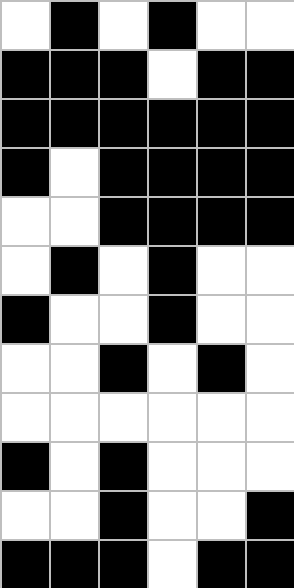[["white", "black", "white", "black", "white", "white"], ["black", "black", "black", "white", "black", "black"], ["black", "black", "black", "black", "black", "black"], ["black", "white", "black", "black", "black", "black"], ["white", "white", "black", "black", "black", "black"], ["white", "black", "white", "black", "white", "white"], ["black", "white", "white", "black", "white", "white"], ["white", "white", "black", "white", "black", "white"], ["white", "white", "white", "white", "white", "white"], ["black", "white", "black", "white", "white", "white"], ["white", "white", "black", "white", "white", "black"], ["black", "black", "black", "white", "black", "black"]]